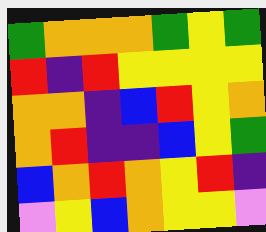[["green", "orange", "orange", "orange", "green", "yellow", "green"], ["red", "indigo", "red", "yellow", "yellow", "yellow", "yellow"], ["orange", "orange", "indigo", "blue", "red", "yellow", "orange"], ["orange", "red", "indigo", "indigo", "blue", "yellow", "green"], ["blue", "orange", "red", "orange", "yellow", "red", "indigo"], ["violet", "yellow", "blue", "orange", "yellow", "yellow", "violet"]]